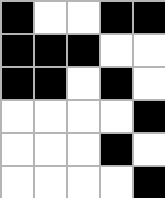[["black", "white", "white", "black", "black"], ["black", "black", "black", "white", "white"], ["black", "black", "white", "black", "white"], ["white", "white", "white", "white", "black"], ["white", "white", "white", "black", "white"], ["white", "white", "white", "white", "black"]]